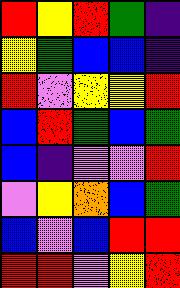[["red", "yellow", "red", "green", "indigo"], ["yellow", "green", "blue", "blue", "indigo"], ["red", "violet", "yellow", "yellow", "red"], ["blue", "red", "green", "blue", "green"], ["blue", "indigo", "violet", "violet", "red"], ["violet", "yellow", "orange", "blue", "green"], ["blue", "violet", "blue", "red", "red"], ["red", "red", "violet", "yellow", "red"]]